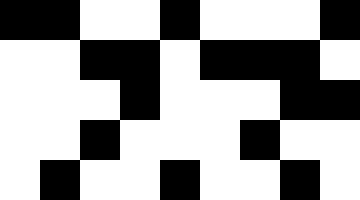[["black", "black", "white", "white", "black", "white", "white", "white", "black"], ["white", "white", "black", "black", "white", "black", "black", "black", "white"], ["white", "white", "white", "black", "white", "white", "white", "black", "black"], ["white", "white", "black", "white", "white", "white", "black", "white", "white"], ["white", "black", "white", "white", "black", "white", "white", "black", "white"]]